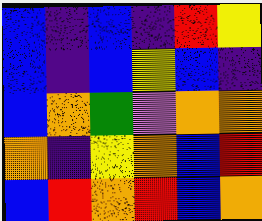[["blue", "indigo", "blue", "indigo", "red", "yellow"], ["blue", "indigo", "blue", "yellow", "blue", "indigo"], ["blue", "orange", "green", "violet", "orange", "orange"], ["orange", "indigo", "yellow", "orange", "blue", "red"], ["blue", "red", "orange", "red", "blue", "orange"]]